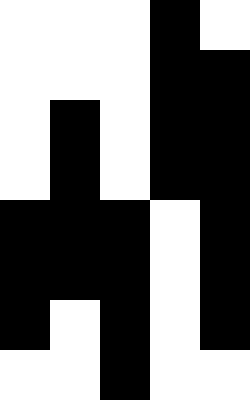[["white", "white", "white", "black", "white"], ["white", "white", "white", "black", "black"], ["white", "black", "white", "black", "black"], ["white", "black", "white", "black", "black"], ["black", "black", "black", "white", "black"], ["black", "black", "black", "white", "black"], ["black", "white", "black", "white", "black"], ["white", "white", "black", "white", "white"]]